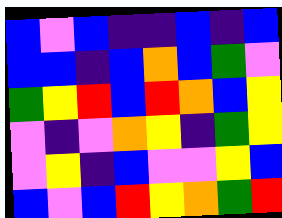[["blue", "violet", "blue", "indigo", "indigo", "blue", "indigo", "blue"], ["blue", "blue", "indigo", "blue", "orange", "blue", "green", "violet"], ["green", "yellow", "red", "blue", "red", "orange", "blue", "yellow"], ["violet", "indigo", "violet", "orange", "yellow", "indigo", "green", "yellow"], ["violet", "yellow", "indigo", "blue", "violet", "violet", "yellow", "blue"], ["blue", "violet", "blue", "red", "yellow", "orange", "green", "red"]]